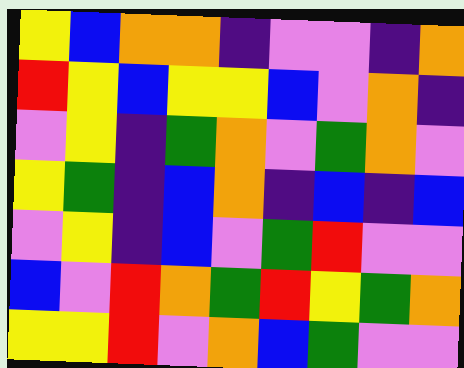[["yellow", "blue", "orange", "orange", "indigo", "violet", "violet", "indigo", "orange"], ["red", "yellow", "blue", "yellow", "yellow", "blue", "violet", "orange", "indigo"], ["violet", "yellow", "indigo", "green", "orange", "violet", "green", "orange", "violet"], ["yellow", "green", "indigo", "blue", "orange", "indigo", "blue", "indigo", "blue"], ["violet", "yellow", "indigo", "blue", "violet", "green", "red", "violet", "violet"], ["blue", "violet", "red", "orange", "green", "red", "yellow", "green", "orange"], ["yellow", "yellow", "red", "violet", "orange", "blue", "green", "violet", "violet"]]